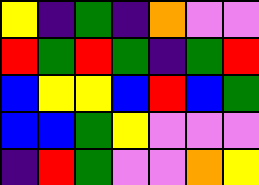[["yellow", "indigo", "green", "indigo", "orange", "violet", "violet"], ["red", "green", "red", "green", "indigo", "green", "red"], ["blue", "yellow", "yellow", "blue", "red", "blue", "green"], ["blue", "blue", "green", "yellow", "violet", "violet", "violet"], ["indigo", "red", "green", "violet", "violet", "orange", "yellow"]]